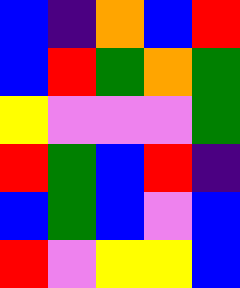[["blue", "indigo", "orange", "blue", "red"], ["blue", "red", "green", "orange", "green"], ["yellow", "violet", "violet", "violet", "green"], ["red", "green", "blue", "red", "indigo"], ["blue", "green", "blue", "violet", "blue"], ["red", "violet", "yellow", "yellow", "blue"]]